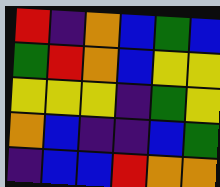[["red", "indigo", "orange", "blue", "green", "blue"], ["green", "red", "orange", "blue", "yellow", "yellow"], ["yellow", "yellow", "yellow", "indigo", "green", "yellow"], ["orange", "blue", "indigo", "indigo", "blue", "green"], ["indigo", "blue", "blue", "red", "orange", "orange"]]